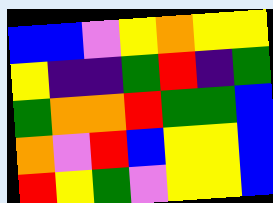[["blue", "blue", "violet", "yellow", "orange", "yellow", "yellow"], ["yellow", "indigo", "indigo", "green", "red", "indigo", "green"], ["green", "orange", "orange", "red", "green", "green", "blue"], ["orange", "violet", "red", "blue", "yellow", "yellow", "blue"], ["red", "yellow", "green", "violet", "yellow", "yellow", "blue"]]